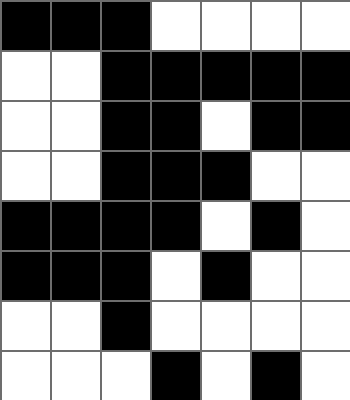[["black", "black", "black", "white", "white", "white", "white"], ["white", "white", "black", "black", "black", "black", "black"], ["white", "white", "black", "black", "white", "black", "black"], ["white", "white", "black", "black", "black", "white", "white"], ["black", "black", "black", "black", "white", "black", "white"], ["black", "black", "black", "white", "black", "white", "white"], ["white", "white", "black", "white", "white", "white", "white"], ["white", "white", "white", "black", "white", "black", "white"]]